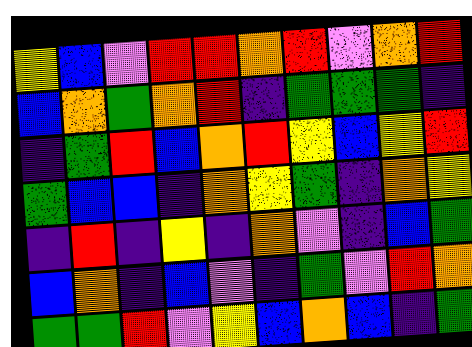[["yellow", "blue", "violet", "red", "red", "orange", "red", "violet", "orange", "red"], ["blue", "orange", "green", "orange", "red", "indigo", "green", "green", "green", "indigo"], ["indigo", "green", "red", "blue", "orange", "red", "yellow", "blue", "yellow", "red"], ["green", "blue", "blue", "indigo", "orange", "yellow", "green", "indigo", "orange", "yellow"], ["indigo", "red", "indigo", "yellow", "indigo", "orange", "violet", "indigo", "blue", "green"], ["blue", "orange", "indigo", "blue", "violet", "indigo", "green", "violet", "red", "orange"], ["green", "green", "red", "violet", "yellow", "blue", "orange", "blue", "indigo", "green"]]